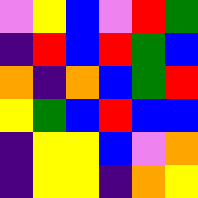[["violet", "yellow", "blue", "violet", "red", "green"], ["indigo", "red", "blue", "red", "green", "blue"], ["orange", "indigo", "orange", "blue", "green", "red"], ["yellow", "green", "blue", "red", "blue", "blue"], ["indigo", "yellow", "yellow", "blue", "violet", "orange"], ["indigo", "yellow", "yellow", "indigo", "orange", "yellow"]]